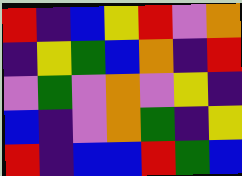[["red", "indigo", "blue", "yellow", "red", "violet", "orange"], ["indigo", "yellow", "green", "blue", "orange", "indigo", "red"], ["violet", "green", "violet", "orange", "violet", "yellow", "indigo"], ["blue", "indigo", "violet", "orange", "green", "indigo", "yellow"], ["red", "indigo", "blue", "blue", "red", "green", "blue"]]